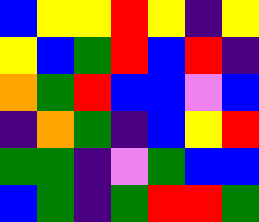[["blue", "yellow", "yellow", "red", "yellow", "indigo", "yellow"], ["yellow", "blue", "green", "red", "blue", "red", "indigo"], ["orange", "green", "red", "blue", "blue", "violet", "blue"], ["indigo", "orange", "green", "indigo", "blue", "yellow", "red"], ["green", "green", "indigo", "violet", "green", "blue", "blue"], ["blue", "green", "indigo", "green", "red", "red", "green"]]